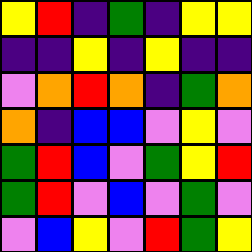[["yellow", "red", "indigo", "green", "indigo", "yellow", "yellow"], ["indigo", "indigo", "yellow", "indigo", "yellow", "indigo", "indigo"], ["violet", "orange", "red", "orange", "indigo", "green", "orange"], ["orange", "indigo", "blue", "blue", "violet", "yellow", "violet"], ["green", "red", "blue", "violet", "green", "yellow", "red"], ["green", "red", "violet", "blue", "violet", "green", "violet"], ["violet", "blue", "yellow", "violet", "red", "green", "yellow"]]